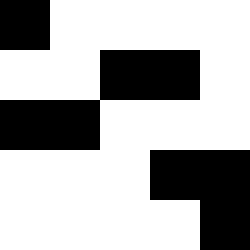[["black", "white", "white", "white", "white"], ["white", "white", "black", "black", "white"], ["black", "black", "white", "white", "white"], ["white", "white", "white", "black", "black"], ["white", "white", "white", "white", "black"]]